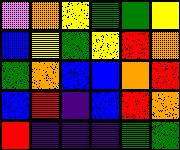[["violet", "orange", "yellow", "green", "green", "yellow"], ["blue", "yellow", "green", "yellow", "red", "orange"], ["green", "orange", "blue", "blue", "orange", "red"], ["blue", "red", "indigo", "blue", "red", "orange"], ["red", "indigo", "indigo", "indigo", "green", "green"]]